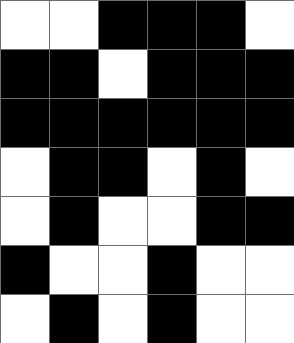[["white", "white", "black", "black", "black", "white"], ["black", "black", "white", "black", "black", "black"], ["black", "black", "black", "black", "black", "black"], ["white", "black", "black", "white", "black", "white"], ["white", "black", "white", "white", "black", "black"], ["black", "white", "white", "black", "white", "white"], ["white", "black", "white", "black", "white", "white"]]